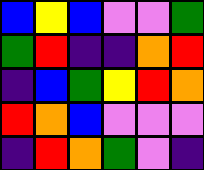[["blue", "yellow", "blue", "violet", "violet", "green"], ["green", "red", "indigo", "indigo", "orange", "red"], ["indigo", "blue", "green", "yellow", "red", "orange"], ["red", "orange", "blue", "violet", "violet", "violet"], ["indigo", "red", "orange", "green", "violet", "indigo"]]